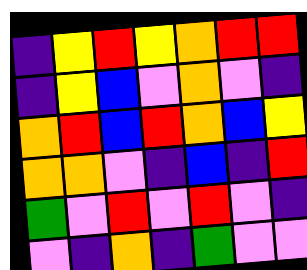[["indigo", "yellow", "red", "yellow", "orange", "red", "red"], ["indigo", "yellow", "blue", "violet", "orange", "violet", "indigo"], ["orange", "red", "blue", "red", "orange", "blue", "yellow"], ["orange", "orange", "violet", "indigo", "blue", "indigo", "red"], ["green", "violet", "red", "violet", "red", "violet", "indigo"], ["violet", "indigo", "orange", "indigo", "green", "violet", "violet"]]